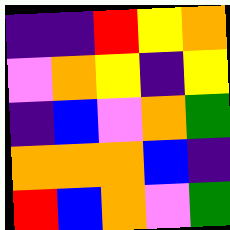[["indigo", "indigo", "red", "yellow", "orange"], ["violet", "orange", "yellow", "indigo", "yellow"], ["indigo", "blue", "violet", "orange", "green"], ["orange", "orange", "orange", "blue", "indigo"], ["red", "blue", "orange", "violet", "green"]]